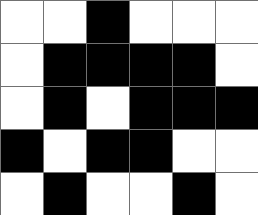[["white", "white", "black", "white", "white", "white"], ["white", "black", "black", "black", "black", "white"], ["white", "black", "white", "black", "black", "black"], ["black", "white", "black", "black", "white", "white"], ["white", "black", "white", "white", "black", "white"]]